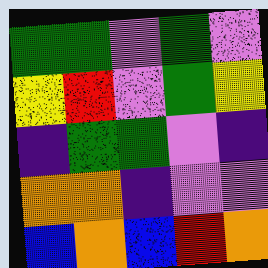[["green", "green", "violet", "green", "violet"], ["yellow", "red", "violet", "green", "yellow"], ["indigo", "green", "green", "violet", "indigo"], ["orange", "orange", "indigo", "violet", "violet"], ["blue", "orange", "blue", "red", "orange"]]